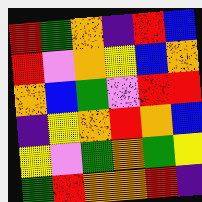[["red", "green", "orange", "indigo", "red", "blue"], ["red", "violet", "orange", "yellow", "blue", "orange"], ["orange", "blue", "green", "violet", "red", "red"], ["indigo", "yellow", "orange", "red", "orange", "blue"], ["yellow", "violet", "green", "orange", "green", "yellow"], ["green", "red", "orange", "orange", "red", "indigo"]]